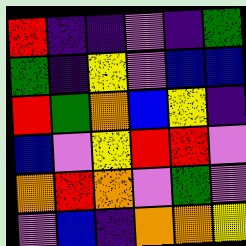[["red", "indigo", "indigo", "violet", "indigo", "green"], ["green", "indigo", "yellow", "violet", "blue", "blue"], ["red", "green", "orange", "blue", "yellow", "indigo"], ["blue", "violet", "yellow", "red", "red", "violet"], ["orange", "red", "orange", "violet", "green", "violet"], ["violet", "blue", "indigo", "orange", "orange", "yellow"]]